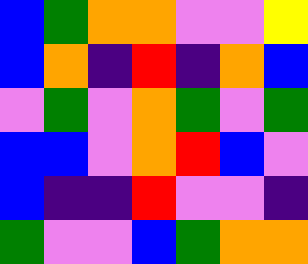[["blue", "green", "orange", "orange", "violet", "violet", "yellow"], ["blue", "orange", "indigo", "red", "indigo", "orange", "blue"], ["violet", "green", "violet", "orange", "green", "violet", "green"], ["blue", "blue", "violet", "orange", "red", "blue", "violet"], ["blue", "indigo", "indigo", "red", "violet", "violet", "indigo"], ["green", "violet", "violet", "blue", "green", "orange", "orange"]]